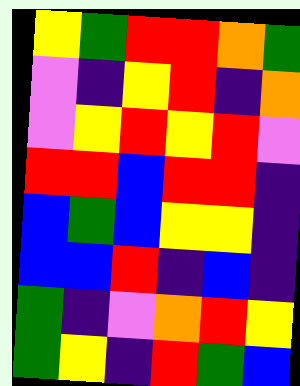[["yellow", "green", "red", "red", "orange", "green"], ["violet", "indigo", "yellow", "red", "indigo", "orange"], ["violet", "yellow", "red", "yellow", "red", "violet"], ["red", "red", "blue", "red", "red", "indigo"], ["blue", "green", "blue", "yellow", "yellow", "indigo"], ["blue", "blue", "red", "indigo", "blue", "indigo"], ["green", "indigo", "violet", "orange", "red", "yellow"], ["green", "yellow", "indigo", "red", "green", "blue"]]